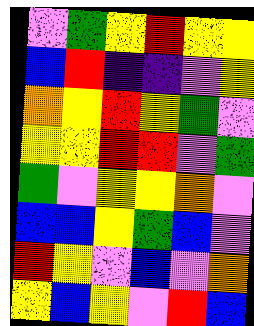[["violet", "green", "yellow", "red", "yellow", "yellow"], ["blue", "red", "indigo", "indigo", "violet", "yellow"], ["orange", "yellow", "red", "yellow", "green", "violet"], ["yellow", "yellow", "red", "red", "violet", "green"], ["green", "violet", "yellow", "yellow", "orange", "violet"], ["blue", "blue", "yellow", "green", "blue", "violet"], ["red", "yellow", "violet", "blue", "violet", "orange"], ["yellow", "blue", "yellow", "violet", "red", "blue"]]